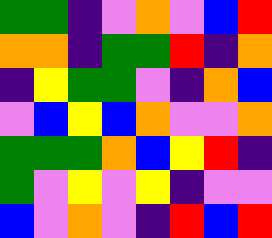[["green", "green", "indigo", "violet", "orange", "violet", "blue", "red"], ["orange", "orange", "indigo", "green", "green", "red", "indigo", "orange"], ["indigo", "yellow", "green", "green", "violet", "indigo", "orange", "blue"], ["violet", "blue", "yellow", "blue", "orange", "violet", "violet", "orange"], ["green", "green", "green", "orange", "blue", "yellow", "red", "indigo"], ["green", "violet", "yellow", "violet", "yellow", "indigo", "violet", "violet"], ["blue", "violet", "orange", "violet", "indigo", "red", "blue", "red"]]